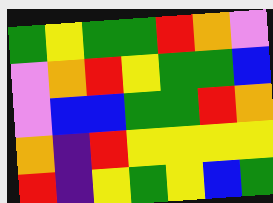[["green", "yellow", "green", "green", "red", "orange", "violet"], ["violet", "orange", "red", "yellow", "green", "green", "blue"], ["violet", "blue", "blue", "green", "green", "red", "orange"], ["orange", "indigo", "red", "yellow", "yellow", "yellow", "yellow"], ["red", "indigo", "yellow", "green", "yellow", "blue", "green"]]